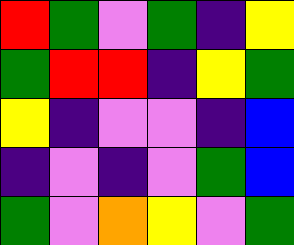[["red", "green", "violet", "green", "indigo", "yellow"], ["green", "red", "red", "indigo", "yellow", "green"], ["yellow", "indigo", "violet", "violet", "indigo", "blue"], ["indigo", "violet", "indigo", "violet", "green", "blue"], ["green", "violet", "orange", "yellow", "violet", "green"]]